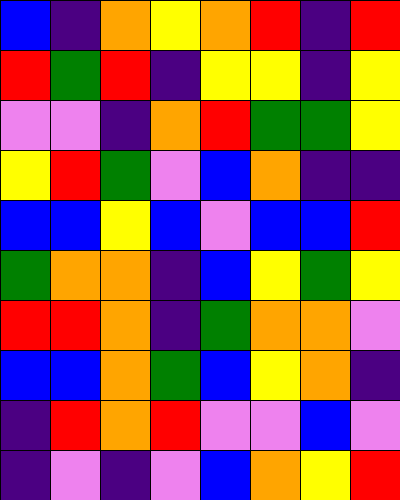[["blue", "indigo", "orange", "yellow", "orange", "red", "indigo", "red"], ["red", "green", "red", "indigo", "yellow", "yellow", "indigo", "yellow"], ["violet", "violet", "indigo", "orange", "red", "green", "green", "yellow"], ["yellow", "red", "green", "violet", "blue", "orange", "indigo", "indigo"], ["blue", "blue", "yellow", "blue", "violet", "blue", "blue", "red"], ["green", "orange", "orange", "indigo", "blue", "yellow", "green", "yellow"], ["red", "red", "orange", "indigo", "green", "orange", "orange", "violet"], ["blue", "blue", "orange", "green", "blue", "yellow", "orange", "indigo"], ["indigo", "red", "orange", "red", "violet", "violet", "blue", "violet"], ["indigo", "violet", "indigo", "violet", "blue", "orange", "yellow", "red"]]